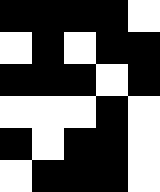[["black", "black", "black", "black", "white"], ["white", "black", "white", "black", "black"], ["black", "black", "black", "white", "black"], ["white", "white", "white", "black", "white"], ["black", "white", "black", "black", "white"], ["white", "black", "black", "black", "white"]]